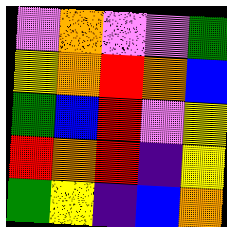[["violet", "orange", "violet", "violet", "green"], ["yellow", "orange", "red", "orange", "blue"], ["green", "blue", "red", "violet", "yellow"], ["red", "orange", "red", "indigo", "yellow"], ["green", "yellow", "indigo", "blue", "orange"]]